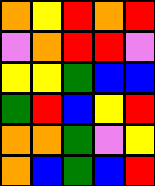[["orange", "yellow", "red", "orange", "red"], ["violet", "orange", "red", "red", "violet"], ["yellow", "yellow", "green", "blue", "blue"], ["green", "red", "blue", "yellow", "red"], ["orange", "orange", "green", "violet", "yellow"], ["orange", "blue", "green", "blue", "red"]]